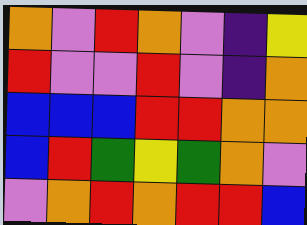[["orange", "violet", "red", "orange", "violet", "indigo", "yellow"], ["red", "violet", "violet", "red", "violet", "indigo", "orange"], ["blue", "blue", "blue", "red", "red", "orange", "orange"], ["blue", "red", "green", "yellow", "green", "orange", "violet"], ["violet", "orange", "red", "orange", "red", "red", "blue"]]